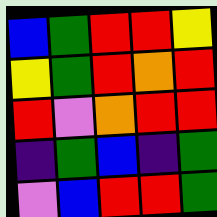[["blue", "green", "red", "red", "yellow"], ["yellow", "green", "red", "orange", "red"], ["red", "violet", "orange", "red", "red"], ["indigo", "green", "blue", "indigo", "green"], ["violet", "blue", "red", "red", "green"]]